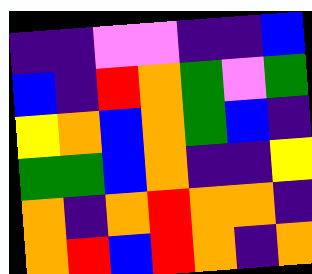[["indigo", "indigo", "violet", "violet", "indigo", "indigo", "blue"], ["blue", "indigo", "red", "orange", "green", "violet", "green"], ["yellow", "orange", "blue", "orange", "green", "blue", "indigo"], ["green", "green", "blue", "orange", "indigo", "indigo", "yellow"], ["orange", "indigo", "orange", "red", "orange", "orange", "indigo"], ["orange", "red", "blue", "red", "orange", "indigo", "orange"]]